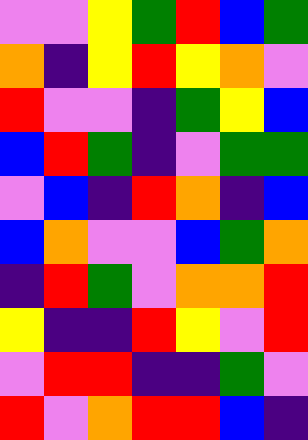[["violet", "violet", "yellow", "green", "red", "blue", "green"], ["orange", "indigo", "yellow", "red", "yellow", "orange", "violet"], ["red", "violet", "violet", "indigo", "green", "yellow", "blue"], ["blue", "red", "green", "indigo", "violet", "green", "green"], ["violet", "blue", "indigo", "red", "orange", "indigo", "blue"], ["blue", "orange", "violet", "violet", "blue", "green", "orange"], ["indigo", "red", "green", "violet", "orange", "orange", "red"], ["yellow", "indigo", "indigo", "red", "yellow", "violet", "red"], ["violet", "red", "red", "indigo", "indigo", "green", "violet"], ["red", "violet", "orange", "red", "red", "blue", "indigo"]]